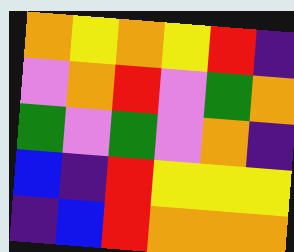[["orange", "yellow", "orange", "yellow", "red", "indigo"], ["violet", "orange", "red", "violet", "green", "orange"], ["green", "violet", "green", "violet", "orange", "indigo"], ["blue", "indigo", "red", "yellow", "yellow", "yellow"], ["indigo", "blue", "red", "orange", "orange", "orange"]]